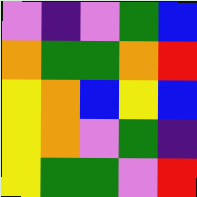[["violet", "indigo", "violet", "green", "blue"], ["orange", "green", "green", "orange", "red"], ["yellow", "orange", "blue", "yellow", "blue"], ["yellow", "orange", "violet", "green", "indigo"], ["yellow", "green", "green", "violet", "red"]]